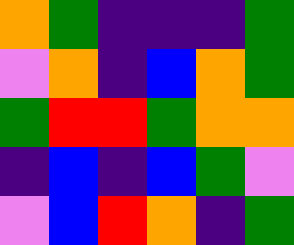[["orange", "green", "indigo", "indigo", "indigo", "green"], ["violet", "orange", "indigo", "blue", "orange", "green"], ["green", "red", "red", "green", "orange", "orange"], ["indigo", "blue", "indigo", "blue", "green", "violet"], ["violet", "blue", "red", "orange", "indigo", "green"]]